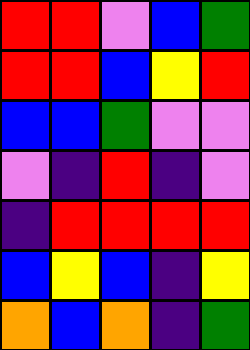[["red", "red", "violet", "blue", "green"], ["red", "red", "blue", "yellow", "red"], ["blue", "blue", "green", "violet", "violet"], ["violet", "indigo", "red", "indigo", "violet"], ["indigo", "red", "red", "red", "red"], ["blue", "yellow", "blue", "indigo", "yellow"], ["orange", "blue", "orange", "indigo", "green"]]